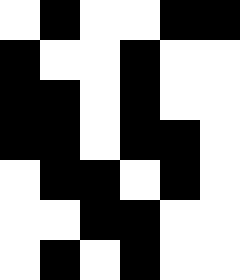[["white", "black", "white", "white", "black", "black"], ["black", "white", "white", "black", "white", "white"], ["black", "black", "white", "black", "white", "white"], ["black", "black", "white", "black", "black", "white"], ["white", "black", "black", "white", "black", "white"], ["white", "white", "black", "black", "white", "white"], ["white", "black", "white", "black", "white", "white"]]